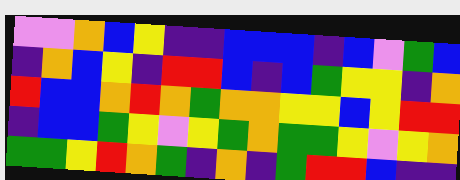[["violet", "violet", "orange", "blue", "yellow", "indigo", "indigo", "blue", "blue", "blue", "indigo", "blue", "violet", "green", "blue"], ["indigo", "orange", "blue", "yellow", "indigo", "red", "red", "blue", "indigo", "blue", "green", "yellow", "yellow", "indigo", "orange"], ["red", "blue", "blue", "orange", "red", "orange", "green", "orange", "orange", "yellow", "yellow", "blue", "yellow", "red", "red"], ["indigo", "blue", "blue", "green", "yellow", "violet", "yellow", "green", "orange", "green", "green", "yellow", "violet", "yellow", "orange"], ["green", "green", "yellow", "red", "orange", "green", "indigo", "orange", "indigo", "green", "red", "red", "blue", "indigo", "indigo"]]